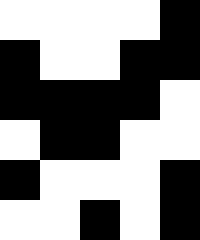[["white", "white", "white", "white", "black"], ["black", "white", "white", "black", "black"], ["black", "black", "black", "black", "white"], ["white", "black", "black", "white", "white"], ["black", "white", "white", "white", "black"], ["white", "white", "black", "white", "black"]]